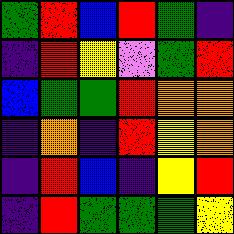[["green", "red", "blue", "red", "green", "indigo"], ["indigo", "red", "yellow", "violet", "green", "red"], ["blue", "green", "green", "red", "orange", "orange"], ["indigo", "orange", "indigo", "red", "yellow", "orange"], ["indigo", "red", "blue", "indigo", "yellow", "red"], ["indigo", "red", "green", "green", "green", "yellow"]]